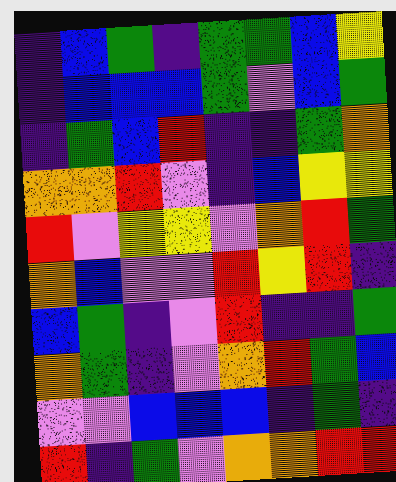[["indigo", "blue", "green", "indigo", "green", "green", "blue", "yellow"], ["indigo", "blue", "blue", "blue", "green", "violet", "blue", "green"], ["indigo", "green", "blue", "red", "indigo", "indigo", "green", "orange"], ["orange", "orange", "red", "violet", "indigo", "blue", "yellow", "yellow"], ["red", "violet", "yellow", "yellow", "violet", "orange", "red", "green"], ["orange", "blue", "violet", "violet", "red", "yellow", "red", "indigo"], ["blue", "green", "indigo", "violet", "red", "indigo", "indigo", "green"], ["orange", "green", "indigo", "violet", "orange", "red", "green", "blue"], ["violet", "violet", "blue", "blue", "blue", "indigo", "green", "indigo"], ["red", "indigo", "green", "violet", "orange", "orange", "red", "red"]]